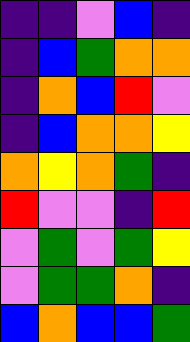[["indigo", "indigo", "violet", "blue", "indigo"], ["indigo", "blue", "green", "orange", "orange"], ["indigo", "orange", "blue", "red", "violet"], ["indigo", "blue", "orange", "orange", "yellow"], ["orange", "yellow", "orange", "green", "indigo"], ["red", "violet", "violet", "indigo", "red"], ["violet", "green", "violet", "green", "yellow"], ["violet", "green", "green", "orange", "indigo"], ["blue", "orange", "blue", "blue", "green"]]